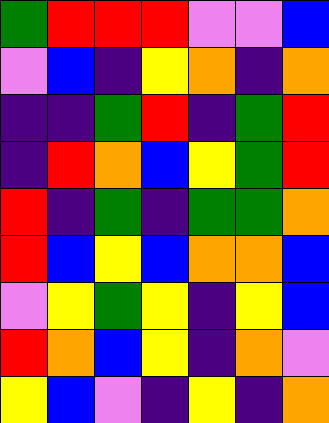[["green", "red", "red", "red", "violet", "violet", "blue"], ["violet", "blue", "indigo", "yellow", "orange", "indigo", "orange"], ["indigo", "indigo", "green", "red", "indigo", "green", "red"], ["indigo", "red", "orange", "blue", "yellow", "green", "red"], ["red", "indigo", "green", "indigo", "green", "green", "orange"], ["red", "blue", "yellow", "blue", "orange", "orange", "blue"], ["violet", "yellow", "green", "yellow", "indigo", "yellow", "blue"], ["red", "orange", "blue", "yellow", "indigo", "orange", "violet"], ["yellow", "blue", "violet", "indigo", "yellow", "indigo", "orange"]]